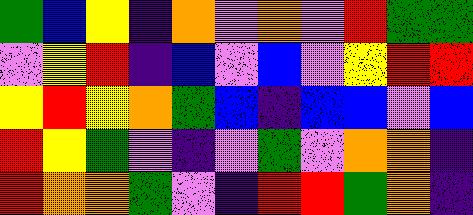[["green", "blue", "yellow", "indigo", "orange", "violet", "orange", "violet", "red", "green", "green"], ["violet", "yellow", "red", "indigo", "blue", "violet", "blue", "violet", "yellow", "red", "red"], ["yellow", "red", "yellow", "orange", "green", "blue", "indigo", "blue", "blue", "violet", "blue"], ["red", "yellow", "green", "violet", "indigo", "violet", "green", "violet", "orange", "orange", "indigo"], ["red", "orange", "orange", "green", "violet", "indigo", "red", "red", "green", "orange", "indigo"]]